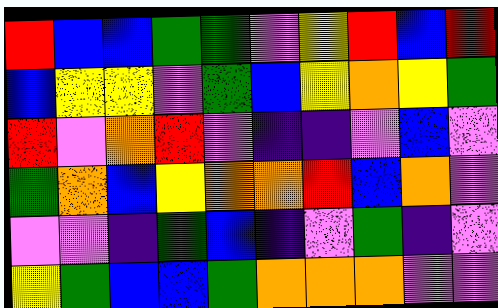[["red", "blue", "blue", "green", "green", "violet", "yellow", "red", "blue", "red"], ["blue", "yellow", "yellow", "violet", "green", "blue", "yellow", "orange", "yellow", "green"], ["red", "violet", "orange", "red", "violet", "indigo", "indigo", "violet", "blue", "violet"], ["green", "orange", "blue", "yellow", "orange", "orange", "red", "blue", "orange", "violet"], ["violet", "violet", "indigo", "green", "blue", "indigo", "violet", "green", "indigo", "violet"], ["yellow", "green", "blue", "blue", "green", "orange", "orange", "orange", "violet", "violet"]]